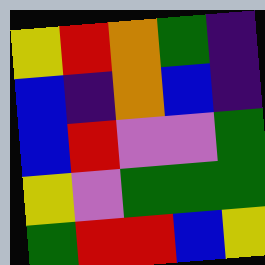[["yellow", "red", "orange", "green", "indigo"], ["blue", "indigo", "orange", "blue", "indigo"], ["blue", "red", "violet", "violet", "green"], ["yellow", "violet", "green", "green", "green"], ["green", "red", "red", "blue", "yellow"]]